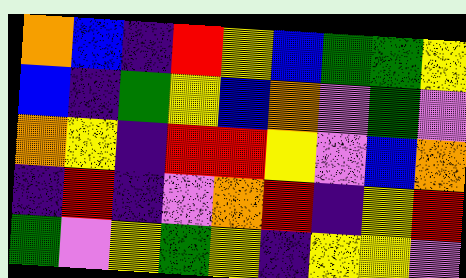[["orange", "blue", "indigo", "red", "yellow", "blue", "green", "green", "yellow"], ["blue", "indigo", "green", "yellow", "blue", "orange", "violet", "green", "violet"], ["orange", "yellow", "indigo", "red", "red", "yellow", "violet", "blue", "orange"], ["indigo", "red", "indigo", "violet", "orange", "red", "indigo", "yellow", "red"], ["green", "violet", "yellow", "green", "yellow", "indigo", "yellow", "yellow", "violet"]]